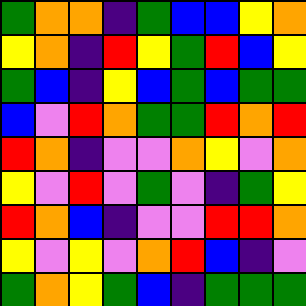[["green", "orange", "orange", "indigo", "green", "blue", "blue", "yellow", "orange"], ["yellow", "orange", "indigo", "red", "yellow", "green", "red", "blue", "yellow"], ["green", "blue", "indigo", "yellow", "blue", "green", "blue", "green", "green"], ["blue", "violet", "red", "orange", "green", "green", "red", "orange", "red"], ["red", "orange", "indigo", "violet", "violet", "orange", "yellow", "violet", "orange"], ["yellow", "violet", "red", "violet", "green", "violet", "indigo", "green", "yellow"], ["red", "orange", "blue", "indigo", "violet", "violet", "red", "red", "orange"], ["yellow", "violet", "yellow", "violet", "orange", "red", "blue", "indigo", "violet"], ["green", "orange", "yellow", "green", "blue", "indigo", "green", "green", "green"]]